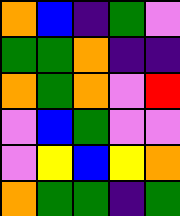[["orange", "blue", "indigo", "green", "violet"], ["green", "green", "orange", "indigo", "indigo"], ["orange", "green", "orange", "violet", "red"], ["violet", "blue", "green", "violet", "violet"], ["violet", "yellow", "blue", "yellow", "orange"], ["orange", "green", "green", "indigo", "green"]]